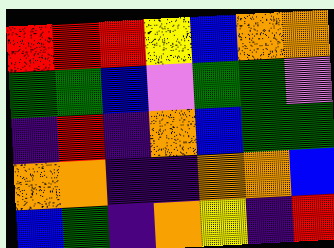[["red", "red", "red", "yellow", "blue", "orange", "orange"], ["green", "green", "blue", "violet", "green", "green", "violet"], ["indigo", "red", "indigo", "orange", "blue", "green", "green"], ["orange", "orange", "indigo", "indigo", "orange", "orange", "blue"], ["blue", "green", "indigo", "orange", "yellow", "indigo", "red"]]